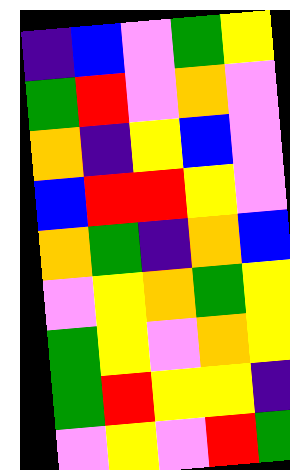[["indigo", "blue", "violet", "green", "yellow"], ["green", "red", "violet", "orange", "violet"], ["orange", "indigo", "yellow", "blue", "violet"], ["blue", "red", "red", "yellow", "violet"], ["orange", "green", "indigo", "orange", "blue"], ["violet", "yellow", "orange", "green", "yellow"], ["green", "yellow", "violet", "orange", "yellow"], ["green", "red", "yellow", "yellow", "indigo"], ["violet", "yellow", "violet", "red", "green"]]